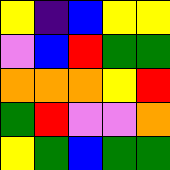[["yellow", "indigo", "blue", "yellow", "yellow"], ["violet", "blue", "red", "green", "green"], ["orange", "orange", "orange", "yellow", "red"], ["green", "red", "violet", "violet", "orange"], ["yellow", "green", "blue", "green", "green"]]